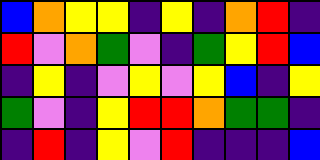[["blue", "orange", "yellow", "yellow", "indigo", "yellow", "indigo", "orange", "red", "indigo"], ["red", "violet", "orange", "green", "violet", "indigo", "green", "yellow", "red", "blue"], ["indigo", "yellow", "indigo", "violet", "yellow", "violet", "yellow", "blue", "indigo", "yellow"], ["green", "violet", "indigo", "yellow", "red", "red", "orange", "green", "green", "indigo"], ["indigo", "red", "indigo", "yellow", "violet", "red", "indigo", "indigo", "indigo", "blue"]]